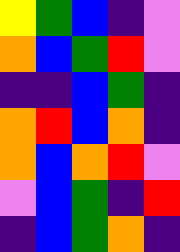[["yellow", "green", "blue", "indigo", "violet"], ["orange", "blue", "green", "red", "violet"], ["indigo", "indigo", "blue", "green", "indigo"], ["orange", "red", "blue", "orange", "indigo"], ["orange", "blue", "orange", "red", "violet"], ["violet", "blue", "green", "indigo", "red"], ["indigo", "blue", "green", "orange", "indigo"]]